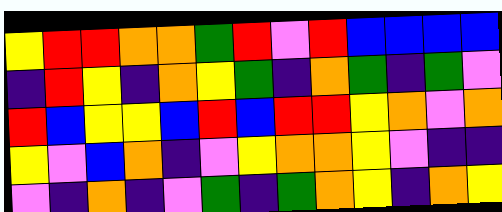[["yellow", "red", "red", "orange", "orange", "green", "red", "violet", "red", "blue", "blue", "blue", "blue"], ["indigo", "red", "yellow", "indigo", "orange", "yellow", "green", "indigo", "orange", "green", "indigo", "green", "violet"], ["red", "blue", "yellow", "yellow", "blue", "red", "blue", "red", "red", "yellow", "orange", "violet", "orange"], ["yellow", "violet", "blue", "orange", "indigo", "violet", "yellow", "orange", "orange", "yellow", "violet", "indigo", "indigo"], ["violet", "indigo", "orange", "indigo", "violet", "green", "indigo", "green", "orange", "yellow", "indigo", "orange", "yellow"]]